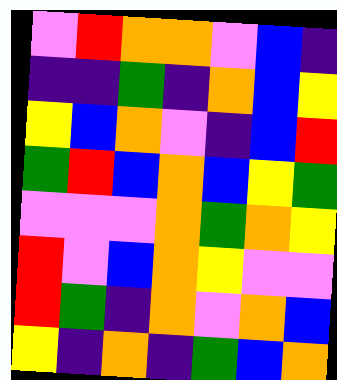[["violet", "red", "orange", "orange", "violet", "blue", "indigo"], ["indigo", "indigo", "green", "indigo", "orange", "blue", "yellow"], ["yellow", "blue", "orange", "violet", "indigo", "blue", "red"], ["green", "red", "blue", "orange", "blue", "yellow", "green"], ["violet", "violet", "violet", "orange", "green", "orange", "yellow"], ["red", "violet", "blue", "orange", "yellow", "violet", "violet"], ["red", "green", "indigo", "orange", "violet", "orange", "blue"], ["yellow", "indigo", "orange", "indigo", "green", "blue", "orange"]]